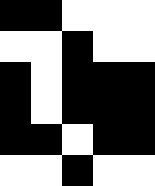[["black", "black", "white", "white", "white"], ["white", "white", "black", "white", "white"], ["black", "white", "black", "black", "black"], ["black", "white", "black", "black", "black"], ["black", "black", "white", "black", "black"], ["white", "white", "black", "white", "white"]]